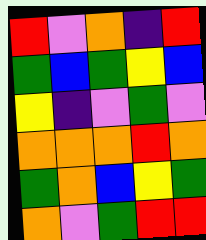[["red", "violet", "orange", "indigo", "red"], ["green", "blue", "green", "yellow", "blue"], ["yellow", "indigo", "violet", "green", "violet"], ["orange", "orange", "orange", "red", "orange"], ["green", "orange", "blue", "yellow", "green"], ["orange", "violet", "green", "red", "red"]]